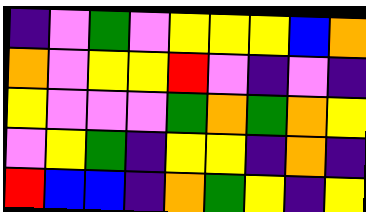[["indigo", "violet", "green", "violet", "yellow", "yellow", "yellow", "blue", "orange"], ["orange", "violet", "yellow", "yellow", "red", "violet", "indigo", "violet", "indigo"], ["yellow", "violet", "violet", "violet", "green", "orange", "green", "orange", "yellow"], ["violet", "yellow", "green", "indigo", "yellow", "yellow", "indigo", "orange", "indigo"], ["red", "blue", "blue", "indigo", "orange", "green", "yellow", "indigo", "yellow"]]